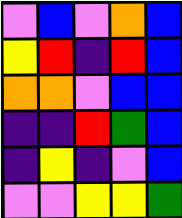[["violet", "blue", "violet", "orange", "blue"], ["yellow", "red", "indigo", "red", "blue"], ["orange", "orange", "violet", "blue", "blue"], ["indigo", "indigo", "red", "green", "blue"], ["indigo", "yellow", "indigo", "violet", "blue"], ["violet", "violet", "yellow", "yellow", "green"]]